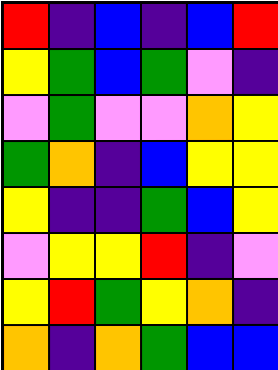[["red", "indigo", "blue", "indigo", "blue", "red"], ["yellow", "green", "blue", "green", "violet", "indigo"], ["violet", "green", "violet", "violet", "orange", "yellow"], ["green", "orange", "indigo", "blue", "yellow", "yellow"], ["yellow", "indigo", "indigo", "green", "blue", "yellow"], ["violet", "yellow", "yellow", "red", "indigo", "violet"], ["yellow", "red", "green", "yellow", "orange", "indigo"], ["orange", "indigo", "orange", "green", "blue", "blue"]]